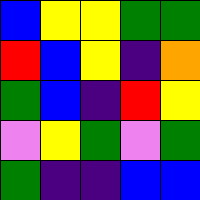[["blue", "yellow", "yellow", "green", "green"], ["red", "blue", "yellow", "indigo", "orange"], ["green", "blue", "indigo", "red", "yellow"], ["violet", "yellow", "green", "violet", "green"], ["green", "indigo", "indigo", "blue", "blue"]]